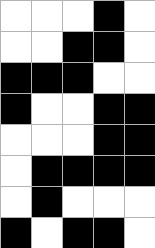[["white", "white", "white", "black", "white"], ["white", "white", "black", "black", "white"], ["black", "black", "black", "white", "white"], ["black", "white", "white", "black", "black"], ["white", "white", "white", "black", "black"], ["white", "black", "black", "black", "black"], ["white", "black", "white", "white", "white"], ["black", "white", "black", "black", "white"]]